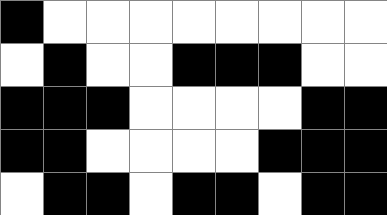[["black", "white", "white", "white", "white", "white", "white", "white", "white"], ["white", "black", "white", "white", "black", "black", "black", "white", "white"], ["black", "black", "black", "white", "white", "white", "white", "black", "black"], ["black", "black", "white", "white", "white", "white", "black", "black", "black"], ["white", "black", "black", "white", "black", "black", "white", "black", "black"]]